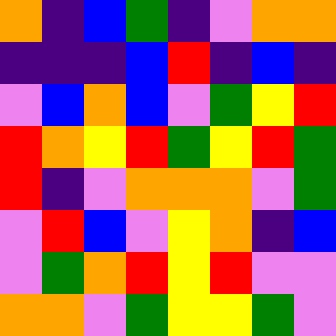[["orange", "indigo", "blue", "green", "indigo", "violet", "orange", "orange"], ["indigo", "indigo", "indigo", "blue", "red", "indigo", "blue", "indigo"], ["violet", "blue", "orange", "blue", "violet", "green", "yellow", "red"], ["red", "orange", "yellow", "red", "green", "yellow", "red", "green"], ["red", "indigo", "violet", "orange", "orange", "orange", "violet", "green"], ["violet", "red", "blue", "violet", "yellow", "orange", "indigo", "blue"], ["violet", "green", "orange", "red", "yellow", "red", "violet", "violet"], ["orange", "orange", "violet", "green", "yellow", "yellow", "green", "violet"]]